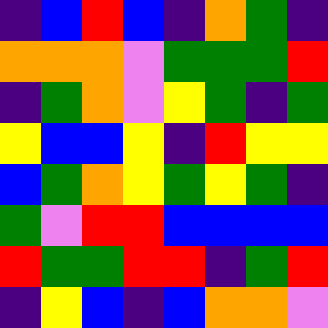[["indigo", "blue", "red", "blue", "indigo", "orange", "green", "indigo"], ["orange", "orange", "orange", "violet", "green", "green", "green", "red"], ["indigo", "green", "orange", "violet", "yellow", "green", "indigo", "green"], ["yellow", "blue", "blue", "yellow", "indigo", "red", "yellow", "yellow"], ["blue", "green", "orange", "yellow", "green", "yellow", "green", "indigo"], ["green", "violet", "red", "red", "blue", "blue", "blue", "blue"], ["red", "green", "green", "red", "red", "indigo", "green", "red"], ["indigo", "yellow", "blue", "indigo", "blue", "orange", "orange", "violet"]]